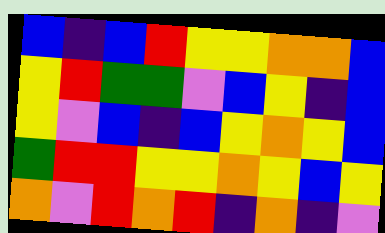[["blue", "indigo", "blue", "red", "yellow", "yellow", "orange", "orange", "blue"], ["yellow", "red", "green", "green", "violet", "blue", "yellow", "indigo", "blue"], ["yellow", "violet", "blue", "indigo", "blue", "yellow", "orange", "yellow", "blue"], ["green", "red", "red", "yellow", "yellow", "orange", "yellow", "blue", "yellow"], ["orange", "violet", "red", "orange", "red", "indigo", "orange", "indigo", "violet"]]